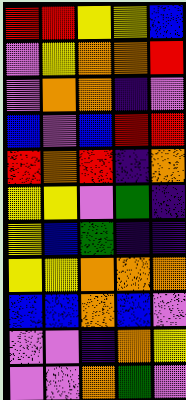[["red", "red", "yellow", "yellow", "blue"], ["violet", "yellow", "orange", "orange", "red"], ["violet", "orange", "orange", "indigo", "violet"], ["blue", "violet", "blue", "red", "red"], ["red", "orange", "red", "indigo", "orange"], ["yellow", "yellow", "violet", "green", "indigo"], ["yellow", "blue", "green", "indigo", "indigo"], ["yellow", "yellow", "orange", "orange", "orange"], ["blue", "blue", "orange", "blue", "violet"], ["violet", "violet", "indigo", "orange", "yellow"], ["violet", "violet", "orange", "green", "violet"]]